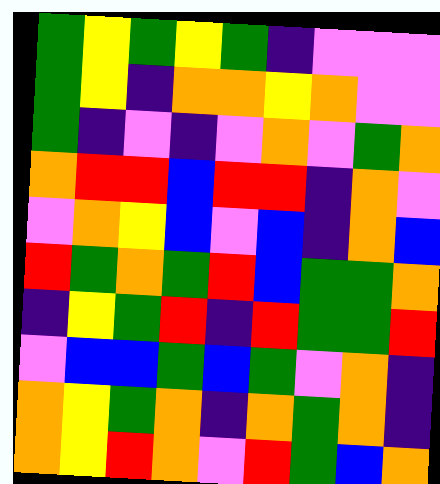[["green", "yellow", "green", "yellow", "green", "indigo", "violet", "violet", "violet"], ["green", "yellow", "indigo", "orange", "orange", "yellow", "orange", "violet", "violet"], ["green", "indigo", "violet", "indigo", "violet", "orange", "violet", "green", "orange"], ["orange", "red", "red", "blue", "red", "red", "indigo", "orange", "violet"], ["violet", "orange", "yellow", "blue", "violet", "blue", "indigo", "orange", "blue"], ["red", "green", "orange", "green", "red", "blue", "green", "green", "orange"], ["indigo", "yellow", "green", "red", "indigo", "red", "green", "green", "red"], ["violet", "blue", "blue", "green", "blue", "green", "violet", "orange", "indigo"], ["orange", "yellow", "green", "orange", "indigo", "orange", "green", "orange", "indigo"], ["orange", "yellow", "red", "orange", "violet", "red", "green", "blue", "orange"]]